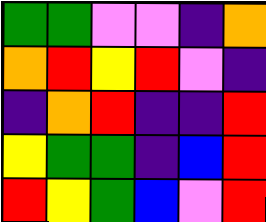[["green", "green", "violet", "violet", "indigo", "orange"], ["orange", "red", "yellow", "red", "violet", "indigo"], ["indigo", "orange", "red", "indigo", "indigo", "red"], ["yellow", "green", "green", "indigo", "blue", "red"], ["red", "yellow", "green", "blue", "violet", "red"]]